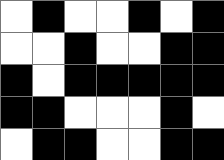[["white", "black", "white", "white", "black", "white", "black"], ["white", "white", "black", "white", "white", "black", "black"], ["black", "white", "black", "black", "black", "black", "black"], ["black", "black", "white", "white", "white", "black", "white"], ["white", "black", "black", "white", "white", "black", "black"]]